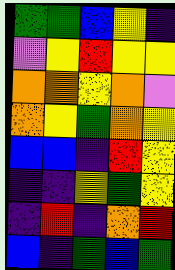[["green", "green", "blue", "yellow", "indigo"], ["violet", "yellow", "red", "yellow", "yellow"], ["orange", "orange", "yellow", "orange", "violet"], ["orange", "yellow", "green", "orange", "yellow"], ["blue", "blue", "indigo", "red", "yellow"], ["indigo", "indigo", "yellow", "green", "yellow"], ["indigo", "red", "indigo", "orange", "red"], ["blue", "indigo", "green", "blue", "green"]]